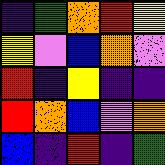[["indigo", "green", "orange", "red", "yellow"], ["yellow", "violet", "blue", "orange", "violet"], ["red", "indigo", "yellow", "indigo", "indigo"], ["red", "orange", "blue", "violet", "orange"], ["blue", "indigo", "red", "indigo", "green"]]